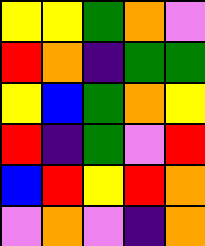[["yellow", "yellow", "green", "orange", "violet"], ["red", "orange", "indigo", "green", "green"], ["yellow", "blue", "green", "orange", "yellow"], ["red", "indigo", "green", "violet", "red"], ["blue", "red", "yellow", "red", "orange"], ["violet", "orange", "violet", "indigo", "orange"]]